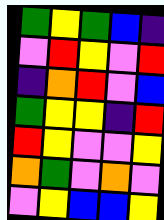[["green", "yellow", "green", "blue", "indigo"], ["violet", "red", "yellow", "violet", "red"], ["indigo", "orange", "red", "violet", "blue"], ["green", "yellow", "yellow", "indigo", "red"], ["red", "yellow", "violet", "violet", "yellow"], ["orange", "green", "violet", "orange", "violet"], ["violet", "yellow", "blue", "blue", "yellow"]]